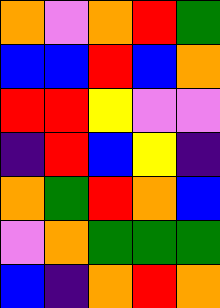[["orange", "violet", "orange", "red", "green"], ["blue", "blue", "red", "blue", "orange"], ["red", "red", "yellow", "violet", "violet"], ["indigo", "red", "blue", "yellow", "indigo"], ["orange", "green", "red", "orange", "blue"], ["violet", "orange", "green", "green", "green"], ["blue", "indigo", "orange", "red", "orange"]]